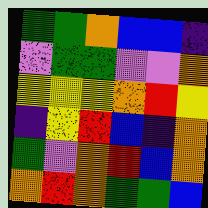[["green", "green", "orange", "blue", "blue", "indigo"], ["violet", "green", "green", "violet", "violet", "orange"], ["yellow", "yellow", "yellow", "orange", "red", "yellow"], ["indigo", "yellow", "red", "blue", "indigo", "orange"], ["green", "violet", "orange", "red", "blue", "orange"], ["orange", "red", "orange", "green", "green", "blue"]]